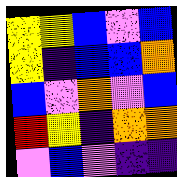[["yellow", "yellow", "blue", "violet", "blue"], ["yellow", "indigo", "blue", "blue", "orange"], ["blue", "violet", "orange", "violet", "blue"], ["red", "yellow", "indigo", "orange", "orange"], ["violet", "blue", "violet", "indigo", "indigo"]]